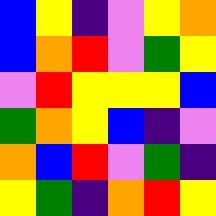[["blue", "yellow", "indigo", "violet", "yellow", "orange"], ["blue", "orange", "red", "violet", "green", "yellow"], ["violet", "red", "yellow", "yellow", "yellow", "blue"], ["green", "orange", "yellow", "blue", "indigo", "violet"], ["orange", "blue", "red", "violet", "green", "indigo"], ["yellow", "green", "indigo", "orange", "red", "yellow"]]